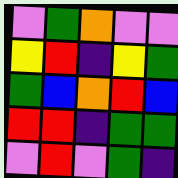[["violet", "green", "orange", "violet", "violet"], ["yellow", "red", "indigo", "yellow", "green"], ["green", "blue", "orange", "red", "blue"], ["red", "red", "indigo", "green", "green"], ["violet", "red", "violet", "green", "indigo"]]